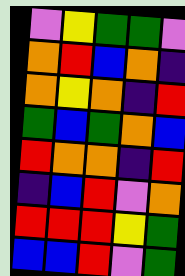[["violet", "yellow", "green", "green", "violet"], ["orange", "red", "blue", "orange", "indigo"], ["orange", "yellow", "orange", "indigo", "red"], ["green", "blue", "green", "orange", "blue"], ["red", "orange", "orange", "indigo", "red"], ["indigo", "blue", "red", "violet", "orange"], ["red", "red", "red", "yellow", "green"], ["blue", "blue", "red", "violet", "green"]]